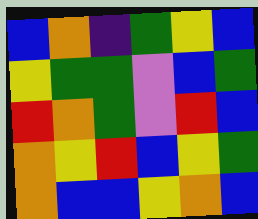[["blue", "orange", "indigo", "green", "yellow", "blue"], ["yellow", "green", "green", "violet", "blue", "green"], ["red", "orange", "green", "violet", "red", "blue"], ["orange", "yellow", "red", "blue", "yellow", "green"], ["orange", "blue", "blue", "yellow", "orange", "blue"]]